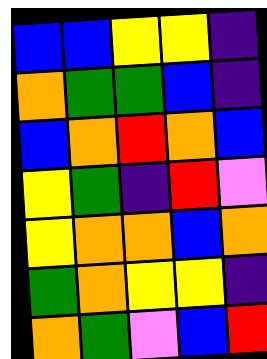[["blue", "blue", "yellow", "yellow", "indigo"], ["orange", "green", "green", "blue", "indigo"], ["blue", "orange", "red", "orange", "blue"], ["yellow", "green", "indigo", "red", "violet"], ["yellow", "orange", "orange", "blue", "orange"], ["green", "orange", "yellow", "yellow", "indigo"], ["orange", "green", "violet", "blue", "red"]]